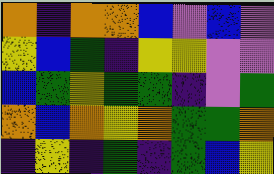[["orange", "indigo", "orange", "orange", "blue", "violet", "blue", "violet"], ["yellow", "blue", "green", "indigo", "yellow", "yellow", "violet", "violet"], ["blue", "green", "yellow", "green", "green", "indigo", "violet", "green"], ["orange", "blue", "orange", "yellow", "orange", "green", "green", "orange"], ["indigo", "yellow", "indigo", "green", "indigo", "green", "blue", "yellow"]]